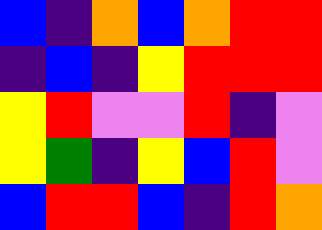[["blue", "indigo", "orange", "blue", "orange", "red", "red"], ["indigo", "blue", "indigo", "yellow", "red", "red", "red"], ["yellow", "red", "violet", "violet", "red", "indigo", "violet"], ["yellow", "green", "indigo", "yellow", "blue", "red", "violet"], ["blue", "red", "red", "blue", "indigo", "red", "orange"]]